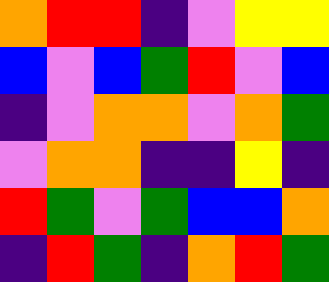[["orange", "red", "red", "indigo", "violet", "yellow", "yellow"], ["blue", "violet", "blue", "green", "red", "violet", "blue"], ["indigo", "violet", "orange", "orange", "violet", "orange", "green"], ["violet", "orange", "orange", "indigo", "indigo", "yellow", "indigo"], ["red", "green", "violet", "green", "blue", "blue", "orange"], ["indigo", "red", "green", "indigo", "orange", "red", "green"]]